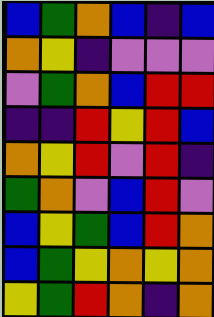[["blue", "green", "orange", "blue", "indigo", "blue"], ["orange", "yellow", "indigo", "violet", "violet", "violet"], ["violet", "green", "orange", "blue", "red", "red"], ["indigo", "indigo", "red", "yellow", "red", "blue"], ["orange", "yellow", "red", "violet", "red", "indigo"], ["green", "orange", "violet", "blue", "red", "violet"], ["blue", "yellow", "green", "blue", "red", "orange"], ["blue", "green", "yellow", "orange", "yellow", "orange"], ["yellow", "green", "red", "orange", "indigo", "orange"]]